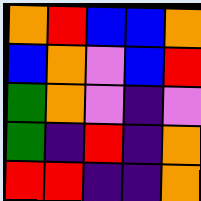[["orange", "red", "blue", "blue", "orange"], ["blue", "orange", "violet", "blue", "red"], ["green", "orange", "violet", "indigo", "violet"], ["green", "indigo", "red", "indigo", "orange"], ["red", "red", "indigo", "indigo", "orange"]]